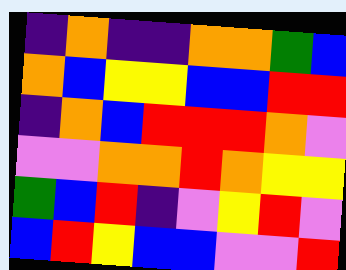[["indigo", "orange", "indigo", "indigo", "orange", "orange", "green", "blue"], ["orange", "blue", "yellow", "yellow", "blue", "blue", "red", "red"], ["indigo", "orange", "blue", "red", "red", "red", "orange", "violet"], ["violet", "violet", "orange", "orange", "red", "orange", "yellow", "yellow"], ["green", "blue", "red", "indigo", "violet", "yellow", "red", "violet"], ["blue", "red", "yellow", "blue", "blue", "violet", "violet", "red"]]